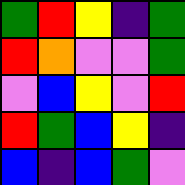[["green", "red", "yellow", "indigo", "green"], ["red", "orange", "violet", "violet", "green"], ["violet", "blue", "yellow", "violet", "red"], ["red", "green", "blue", "yellow", "indigo"], ["blue", "indigo", "blue", "green", "violet"]]